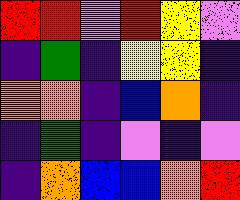[["red", "red", "violet", "red", "yellow", "violet"], ["indigo", "green", "indigo", "yellow", "yellow", "indigo"], ["orange", "orange", "indigo", "blue", "orange", "indigo"], ["indigo", "green", "indigo", "violet", "indigo", "violet"], ["indigo", "orange", "blue", "blue", "orange", "red"]]